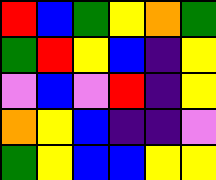[["red", "blue", "green", "yellow", "orange", "green"], ["green", "red", "yellow", "blue", "indigo", "yellow"], ["violet", "blue", "violet", "red", "indigo", "yellow"], ["orange", "yellow", "blue", "indigo", "indigo", "violet"], ["green", "yellow", "blue", "blue", "yellow", "yellow"]]